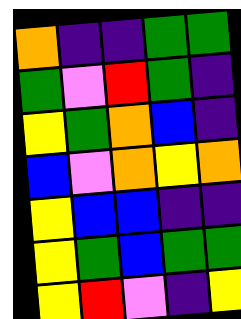[["orange", "indigo", "indigo", "green", "green"], ["green", "violet", "red", "green", "indigo"], ["yellow", "green", "orange", "blue", "indigo"], ["blue", "violet", "orange", "yellow", "orange"], ["yellow", "blue", "blue", "indigo", "indigo"], ["yellow", "green", "blue", "green", "green"], ["yellow", "red", "violet", "indigo", "yellow"]]